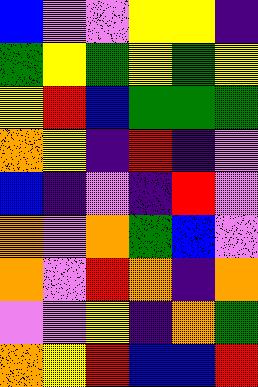[["blue", "violet", "violet", "yellow", "yellow", "indigo"], ["green", "yellow", "green", "yellow", "green", "yellow"], ["yellow", "red", "blue", "green", "green", "green"], ["orange", "yellow", "indigo", "red", "indigo", "violet"], ["blue", "indigo", "violet", "indigo", "red", "violet"], ["orange", "violet", "orange", "green", "blue", "violet"], ["orange", "violet", "red", "orange", "indigo", "orange"], ["violet", "violet", "yellow", "indigo", "orange", "green"], ["orange", "yellow", "red", "blue", "blue", "red"]]